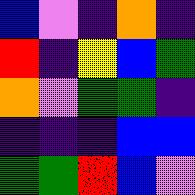[["blue", "violet", "indigo", "orange", "indigo"], ["red", "indigo", "yellow", "blue", "green"], ["orange", "violet", "green", "green", "indigo"], ["indigo", "indigo", "indigo", "blue", "blue"], ["green", "green", "red", "blue", "violet"]]